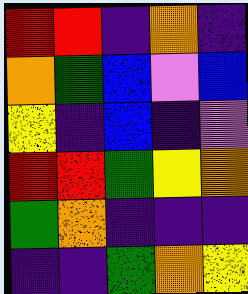[["red", "red", "indigo", "orange", "indigo"], ["orange", "green", "blue", "violet", "blue"], ["yellow", "indigo", "blue", "indigo", "violet"], ["red", "red", "green", "yellow", "orange"], ["green", "orange", "indigo", "indigo", "indigo"], ["indigo", "indigo", "green", "orange", "yellow"]]